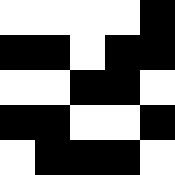[["white", "white", "white", "white", "black"], ["black", "black", "white", "black", "black"], ["white", "white", "black", "black", "white"], ["black", "black", "white", "white", "black"], ["white", "black", "black", "black", "white"]]